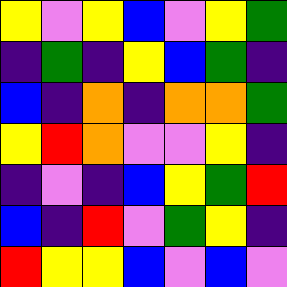[["yellow", "violet", "yellow", "blue", "violet", "yellow", "green"], ["indigo", "green", "indigo", "yellow", "blue", "green", "indigo"], ["blue", "indigo", "orange", "indigo", "orange", "orange", "green"], ["yellow", "red", "orange", "violet", "violet", "yellow", "indigo"], ["indigo", "violet", "indigo", "blue", "yellow", "green", "red"], ["blue", "indigo", "red", "violet", "green", "yellow", "indigo"], ["red", "yellow", "yellow", "blue", "violet", "blue", "violet"]]